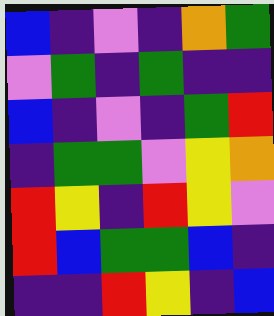[["blue", "indigo", "violet", "indigo", "orange", "green"], ["violet", "green", "indigo", "green", "indigo", "indigo"], ["blue", "indigo", "violet", "indigo", "green", "red"], ["indigo", "green", "green", "violet", "yellow", "orange"], ["red", "yellow", "indigo", "red", "yellow", "violet"], ["red", "blue", "green", "green", "blue", "indigo"], ["indigo", "indigo", "red", "yellow", "indigo", "blue"]]